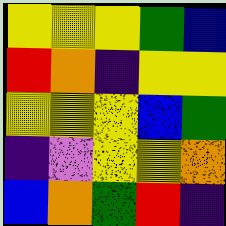[["yellow", "yellow", "yellow", "green", "blue"], ["red", "orange", "indigo", "yellow", "yellow"], ["yellow", "yellow", "yellow", "blue", "green"], ["indigo", "violet", "yellow", "yellow", "orange"], ["blue", "orange", "green", "red", "indigo"]]